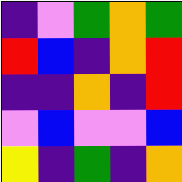[["indigo", "violet", "green", "orange", "green"], ["red", "blue", "indigo", "orange", "red"], ["indigo", "indigo", "orange", "indigo", "red"], ["violet", "blue", "violet", "violet", "blue"], ["yellow", "indigo", "green", "indigo", "orange"]]